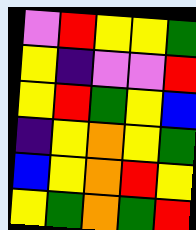[["violet", "red", "yellow", "yellow", "green"], ["yellow", "indigo", "violet", "violet", "red"], ["yellow", "red", "green", "yellow", "blue"], ["indigo", "yellow", "orange", "yellow", "green"], ["blue", "yellow", "orange", "red", "yellow"], ["yellow", "green", "orange", "green", "red"]]